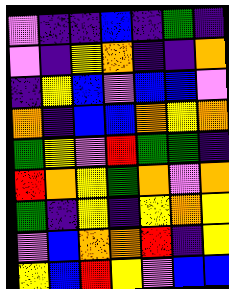[["violet", "indigo", "indigo", "blue", "indigo", "green", "indigo"], ["violet", "indigo", "yellow", "orange", "indigo", "indigo", "orange"], ["indigo", "yellow", "blue", "violet", "blue", "blue", "violet"], ["orange", "indigo", "blue", "blue", "orange", "yellow", "orange"], ["green", "yellow", "violet", "red", "green", "green", "indigo"], ["red", "orange", "yellow", "green", "orange", "violet", "orange"], ["green", "indigo", "yellow", "indigo", "yellow", "orange", "yellow"], ["violet", "blue", "orange", "orange", "red", "indigo", "yellow"], ["yellow", "blue", "red", "yellow", "violet", "blue", "blue"]]